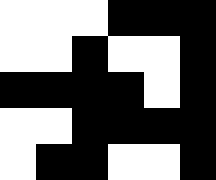[["white", "white", "white", "black", "black", "black"], ["white", "white", "black", "white", "white", "black"], ["black", "black", "black", "black", "white", "black"], ["white", "white", "black", "black", "black", "black"], ["white", "black", "black", "white", "white", "black"]]